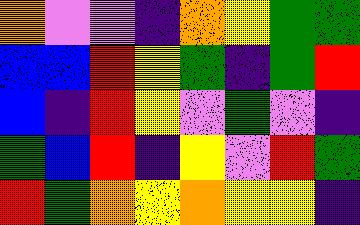[["orange", "violet", "violet", "indigo", "orange", "yellow", "green", "green"], ["blue", "blue", "red", "yellow", "green", "indigo", "green", "red"], ["blue", "indigo", "red", "yellow", "violet", "green", "violet", "indigo"], ["green", "blue", "red", "indigo", "yellow", "violet", "red", "green"], ["red", "green", "orange", "yellow", "orange", "yellow", "yellow", "indigo"]]